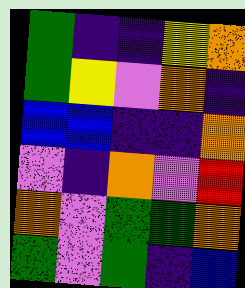[["green", "indigo", "indigo", "yellow", "orange"], ["green", "yellow", "violet", "orange", "indigo"], ["blue", "blue", "indigo", "indigo", "orange"], ["violet", "indigo", "orange", "violet", "red"], ["orange", "violet", "green", "green", "orange"], ["green", "violet", "green", "indigo", "blue"]]